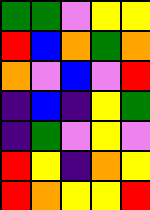[["green", "green", "violet", "yellow", "yellow"], ["red", "blue", "orange", "green", "orange"], ["orange", "violet", "blue", "violet", "red"], ["indigo", "blue", "indigo", "yellow", "green"], ["indigo", "green", "violet", "yellow", "violet"], ["red", "yellow", "indigo", "orange", "yellow"], ["red", "orange", "yellow", "yellow", "red"]]